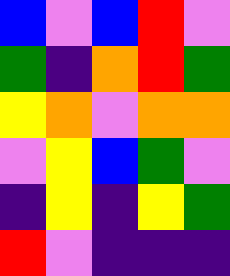[["blue", "violet", "blue", "red", "violet"], ["green", "indigo", "orange", "red", "green"], ["yellow", "orange", "violet", "orange", "orange"], ["violet", "yellow", "blue", "green", "violet"], ["indigo", "yellow", "indigo", "yellow", "green"], ["red", "violet", "indigo", "indigo", "indigo"]]